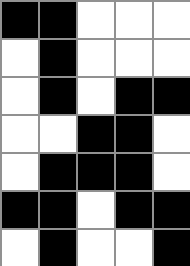[["black", "black", "white", "white", "white"], ["white", "black", "white", "white", "white"], ["white", "black", "white", "black", "black"], ["white", "white", "black", "black", "white"], ["white", "black", "black", "black", "white"], ["black", "black", "white", "black", "black"], ["white", "black", "white", "white", "black"]]